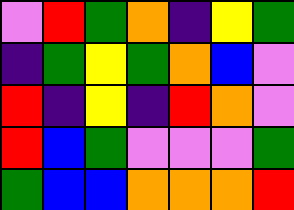[["violet", "red", "green", "orange", "indigo", "yellow", "green"], ["indigo", "green", "yellow", "green", "orange", "blue", "violet"], ["red", "indigo", "yellow", "indigo", "red", "orange", "violet"], ["red", "blue", "green", "violet", "violet", "violet", "green"], ["green", "blue", "blue", "orange", "orange", "orange", "red"]]